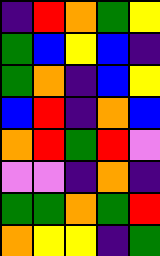[["indigo", "red", "orange", "green", "yellow"], ["green", "blue", "yellow", "blue", "indigo"], ["green", "orange", "indigo", "blue", "yellow"], ["blue", "red", "indigo", "orange", "blue"], ["orange", "red", "green", "red", "violet"], ["violet", "violet", "indigo", "orange", "indigo"], ["green", "green", "orange", "green", "red"], ["orange", "yellow", "yellow", "indigo", "green"]]